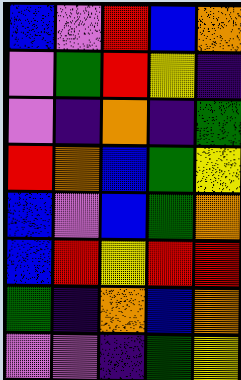[["blue", "violet", "red", "blue", "orange"], ["violet", "green", "red", "yellow", "indigo"], ["violet", "indigo", "orange", "indigo", "green"], ["red", "orange", "blue", "green", "yellow"], ["blue", "violet", "blue", "green", "orange"], ["blue", "red", "yellow", "red", "red"], ["green", "indigo", "orange", "blue", "orange"], ["violet", "violet", "indigo", "green", "yellow"]]